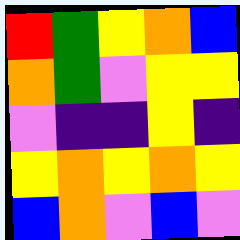[["red", "green", "yellow", "orange", "blue"], ["orange", "green", "violet", "yellow", "yellow"], ["violet", "indigo", "indigo", "yellow", "indigo"], ["yellow", "orange", "yellow", "orange", "yellow"], ["blue", "orange", "violet", "blue", "violet"]]